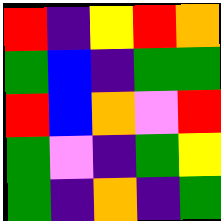[["red", "indigo", "yellow", "red", "orange"], ["green", "blue", "indigo", "green", "green"], ["red", "blue", "orange", "violet", "red"], ["green", "violet", "indigo", "green", "yellow"], ["green", "indigo", "orange", "indigo", "green"]]